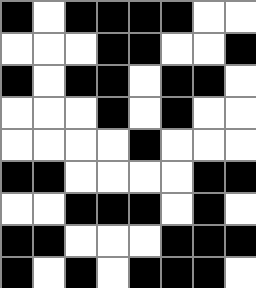[["black", "white", "black", "black", "black", "black", "white", "white"], ["white", "white", "white", "black", "black", "white", "white", "black"], ["black", "white", "black", "black", "white", "black", "black", "white"], ["white", "white", "white", "black", "white", "black", "white", "white"], ["white", "white", "white", "white", "black", "white", "white", "white"], ["black", "black", "white", "white", "white", "white", "black", "black"], ["white", "white", "black", "black", "black", "white", "black", "white"], ["black", "black", "white", "white", "white", "black", "black", "black"], ["black", "white", "black", "white", "black", "black", "black", "white"]]